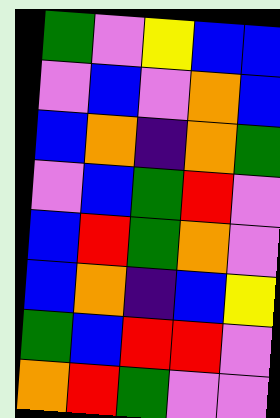[["green", "violet", "yellow", "blue", "blue"], ["violet", "blue", "violet", "orange", "blue"], ["blue", "orange", "indigo", "orange", "green"], ["violet", "blue", "green", "red", "violet"], ["blue", "red", "green", "orange", "violet"], ["blue", "orange", "indigo", "blue", "yellow"], ["green", "blue", "red", "red", "violet"], ["orange", "red", "green", "violet", "violet"]]